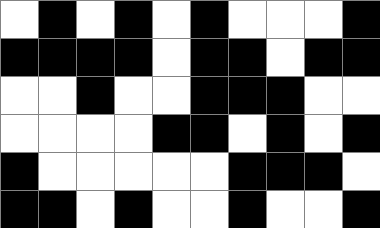[["white", "black", "white", "black", "white", "black", "white", "white", "white", "black"], ["black", "black", "black", "black", "white", "black", "black", "white", "black", "black"], ["white", "white", "black", "white", "white", "black", "black", "black", "white", "white"], ["white", "white", "white", "white", "black", "black", "white", "black", "white", "black"], ["black", "white", "white", "white", "white", "white", "black", "black", "black", "white"], ["black", "black", "white", "black", "white", "white", "black", "white", "white", "black"]]